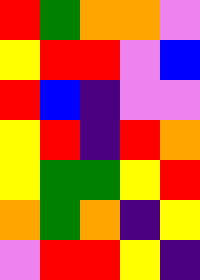[["red", "green", "orange", "orange", "violet"], ["yellow", "red", "red", "violet", "blue"], ["red", "blue", "indigo", "violet", "violet"], ["yellow", "red", "indigo", "red", "orange"], ["yellow", "green", "green", "yellow", "red"], ["orange", "green", "orange", "indigo", "yellow"], ["violet", "red", "red", "yellow", "indigo"]]